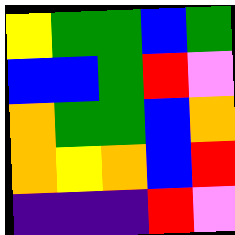[["yellow", "green", "green", "blue", "green"], ["blue", "blue", "green", "red", "violet"], ["orange", "green", "green", "blue", "orange"], ["orange", "yellow", "orange", "blue", "red"], ["indigo", "indigo", "indigo", "red", "violet"]]